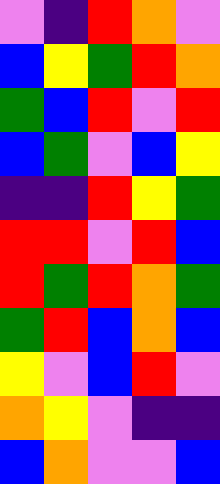[["violet", "indigo", "red", "orange", "violet"], ["blue", "yellow", "green", "red", "orange"], ["green", "blue", "red", "violet", "red"], ["blue", "green", "violet", "blue", "yellow"], ["indigo", "indigo", "red", "yellow", "green"], ["red", "red", "violet", "red", "blue"], ["red", "green", "red", "orange", "green"], ["green", "red", "blue", "orange", "blue"], ["yellow", "violet", "blue", "red", "violet"], ["orange", "yellow", "violet", "indigo", "indigo"], ["blue", "orange", "violet", "violet", "blue"]]